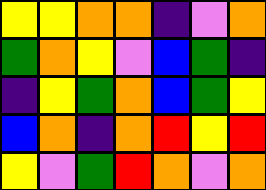[["yellow", "yellow", "orange", "orange", "indigo", "violet", "orange"], ["green", "orange", "yellow", "violet", "blue", "green", "indigo"], ["indigo", "yellow", "green", "orange", "blue", "green", "yellow"], ["blue", "orange", "indigo", "orange", "red", "yellow", "red"], ["yellow", "violet", "green", "red", "orange", "violet", "orange"]]